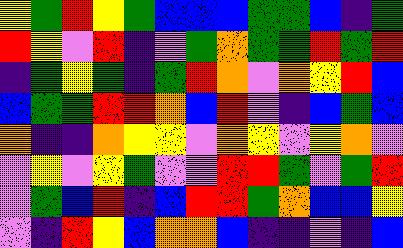[["yellow", "green", "red", "yellow", "green", "blue", "blue", "blue", "green", "green", "blue", "indigo", "green"], ["red", "yellow", "violet", "red", "indigo", "violet", "green", "orange", "green", "green", "red", "green", "red"], ["indigo", "green", "yellow", "green", "indigo", "green", "red", "orange", "violet", "orange", "yellow", "red", "blue"], ["blue", "green", "green", "red", "red", "orange", "blue", "red", "violet", "indigo", "blue", "green", "blue"], ["orange", "indigo", "indigo", "orange", "yellow", "yellow", "violet", "orange", "yellow", "violet", "yellow", "orange", "violet"], ["violet", "yellow", "violet", "yellow", "green", "violet", "violet", "red", "red", "green", "violet", "green", "red"], ["violet", "green", "blue", "red", "indigo", "blue", "red", "red", "green", "orange", "blue", "blue", "yellow"], ["violet", "indigo", "red", "yellow", "blue", "orange", "orange", "blue", "indigo", "indigo", "violet", "indigo", "blue"]]